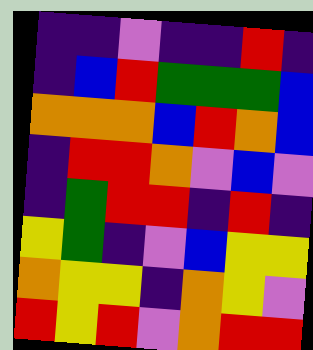[["indigo", "indigo", "violet", "indigo", "indigo", "red", "indigo"], ["indigo", "blue", "red", "green", "green", "green", "blue"], ["orange", "orange", "orange", "blue", "red", "orange", "blue"], ["indigo", "red", "red", "orange", "violet", "blue", "violet"], ["indigo", "green", "red", "red", "indigo", "red", "indigo"], ["yellow", "green", "indigo", "violet", "blue", "yellow", "yellow"], ["orange", "yellow", "yellow", "indigo", "orange", "yellow", "violet"], ["red", "yellow", "red", "violet", "orange", "red", "red"]]